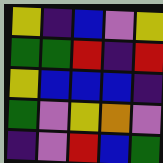[["yellow", "indigo", "blue", "violet", "yellow"], ["green", "green", "red", "indigo", "red"], ["yellow", "blue", "blue", "blue", "indigo"], ["green", "violet", "yellow", "orange", "violet"], ["indigo", "violet", "red", "blue", "green"]]